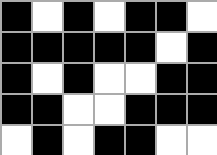[["black", "white", "black", "white", "black", "black", "white"], ["black", "black", "black", "black", "black", "white", "black"], ["black", "white", "black", "white", "white", "black", "black"], ["black", "black", "white", "white", "black", "black", "black"], ["white", "black", "white", "black", "black", "white", "white"]]